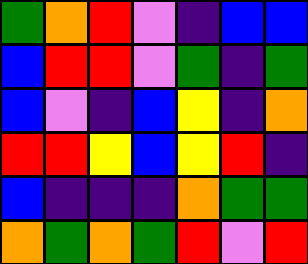[["green", "orange", "red", "violet", "indigo", "blue", "blue"], ["blue", "red", "red", "violet", "green", "indigo", "green"], ["blue", "violet", "indigo", "blue", "yellow", "indigo", "orange"], ["red", "red", "yellow", "blue", "yellow", "red", "indigo"], ["blue", "indigo", "indigo", "indigo", "orange", "green", "green"], ["orange", "green", "orange", "green", "red", "violet", "red"]]